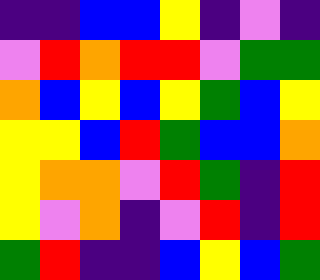[["indigo", "indigo", "blue", "blue", "yellow", "indigo", "violet", "indigo"], ["violet", "red", "orange", "red", "red", "violet", "green", "green"], ["orange", "blue", "yellow", "blue", "yellow", "green", "blue", "yellow"], ["yellow", "yellow", "blue", "red", "green", "blue", "blue", "orange"], ["yellow", "orange", "orange", "violet", "red", "green", "indigo", "red"], ["yellow", "violet", "orange", "indigo", "violet", "red", "indigo", "red"], ["green", "red", "indigo", "indigo", "blue", "yellow", "blue", "green"]]